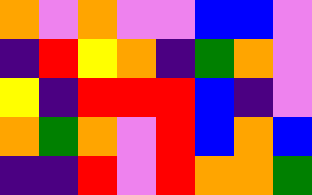[["orange", "violet", "orange", "violet", "violet", "blue", "blue", "violet"], ["indigo", "red", "yellow", "orange", "indigo", "green", "orange", "violet"], ["yellow", "indigo", "red", "red", "red", "blue", "indigo", "violet"], ["orange", "green", "orange", "violet", "red", "blue", "orange", "blue"], ["indigo", "indigo", "red", "violet", "red", "orange", "orange", "green"]]